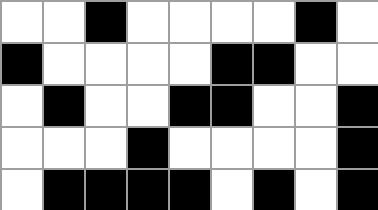[["white", "white", "black", "white", "white", "white", "white", "black", "white"], ["black", "white", "white", "white", "white", "black", "black", "white", "white"], ["white", "black", "white", "white", "black", "black", "white", "white", "black"], ["white", "white", "white", "black", "white", "white", "white", "white", "black"], ["white", "black", "black", "black", "black", "white", "black", "white", "black"]]